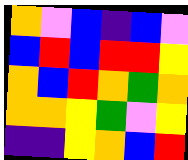[["orange", "violet", "blue", "indigo", "blue", "violet"], ["blue", "red", "blue", "red", "red", "yellow"], ["orange", "blue", "red", "orange", "green", "orange"], ["orange", "orange", "yellow", "green", "violet", "yellow"], ["indigo", "indigo", "yellow", "orange", "blue", "red"]]